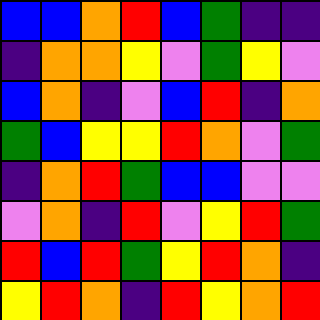[["blue", "blue", "orange", "red", "blue", "green", "indigo", "indigo"], ["indigo", "orange", "orange", "yellow", "violet", "green", "yellow", "violet"], ["blue", "orange", "indigo", "violet", "blue", "red", "indigo", "orange"], ["green", "blue", "yellow", "yellow", "red", "orange", "violet", "green"], ["indigo", "orange", "red", "green", "blue", "blue", "violet", "violet"], ["violet", "orange", "indigo", "red", "violet", "yellow", "red", "green"], ["red", "blue", "red", "green", "yellow", "red", "orange", "indigo"], ["yellow", "red", "orange", "indigo", "red", "yellow", "orange", "red"]]